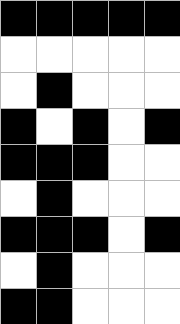[["black", "black", "black", "black", "black"], ["white", "white", "white", "white", "white"], ["white", "black", "white", "white", "white"], ["black", "white", "black", "white", "black"], ["black", "black", "black", "white", "white"], ["white", "black", "white", "white", "white"], ["black", "black", "black", "white", "black"], ["white", "black", "white", "white", "white"], ["black", "black", "white", "white", "white"]]